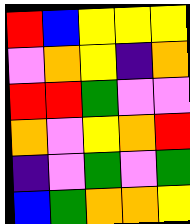[["red", "blue", "yellow", "yellow", "yellow"], ["violet", "orange", "yellow", "indigo", "orange"], ["red", "red", "green", "violet", "violet"], ["orange", "violet", "yellow", "orange", "red"], ["indigo", "violet", "green", "violet", "green"], ["blue", "green", "orange", "orange", "yellow"]]